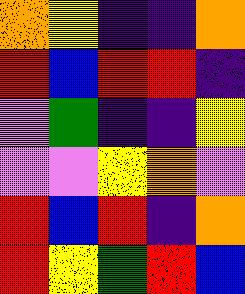[["orange", "yellow", "indigo", "indigo", "orange"], ["red", "blue", "red", "red", "indigo"], ["violet", "green", "indigo", "indigo", "yellow"], ["violet", "violet", "yellow", "orange", "violet"], ["red", "blue", "red", "indigo", "orange"], ["red", "yellow", "green", "red", "blue"]]